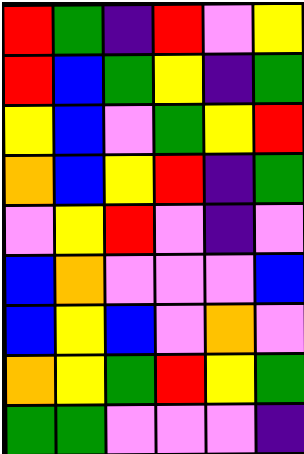[["red", "green", "indigo", "red", "violet", "yellow"], ["red", "blue", "green", "yellow", "indigo", "green"], ["yellow", "blue", "violet", "green", "yellow", "red"], ["orange", "blue", "yellow", "red", "indigo", "green"], ["violet", "yellow", "red", "violet", "indigo", "violet"], ["blue", "orange", "violet", "violet", "violet", "blue"], ["blue", "yellow", "blue", "violet", "orange", "violet"], ["orange", "yellow", "green", "red", "yellow", "green"], ["green", "green", "violet", "violet", "violet", "indigo"]]